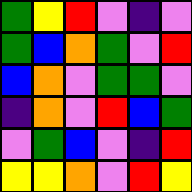[["green", "yellow", "red", "violet", "indigo", "violet"], ["green", "blue", "orange", "green", "violet", "red"], ["blue", "orange", "violet", "green", "green", "violet"], ["indigo", "orange", "violet", "red", "blue", "green"], ["violet", "green", "blue", "violet", "indigo", "red"], ["yellow", "yellow", "orange", "violet", "red", "yellow"]]